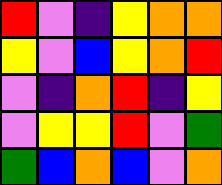[["red", "violet", "indigo", "yellow", "orange", "orange"], ["yellow", "violet", "blue", "yellow", "orange", "red"], ["violet", "indigo", "orange", "red", "indigo", "yellow"], ["violet", "yellow", "yellow", "red", "violet", "green"], ["green", "blue", "orange", "blue", "violet", "orange"]]